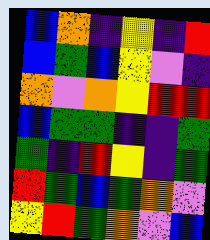[["blue", "orange", "indigo", "yellow", "indigo", "red"], ["blue", "green", "blue", "yellow", "violet", "indigo"], ["orange", "violet", "orange", "yellow", "red", "red"], ["blue", "green", "green", "indigo", "indigo", "green"], ["green", "indigo", "red", "yellow", "indigo", "green"], ["red", "green", "blue", "green", "orange", "violet"], ["yellow", "red", "green", "orange", "violet", "blue"]]